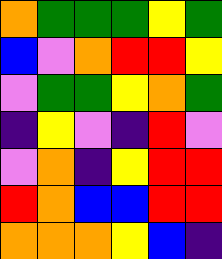[["orange", "green", "green", "green", "yellow", "green"], ["blue", "violet", "orange", "red", "red", "yellow"], ["violet", "green", "green", "yellow", "orange", "green"], ["indigo", "yellow", "violet", "indigo", "red", "violet"], ["violet", "orange", "indigo", "yellow", "red", "red"], ["red", "orange", "blue", "blue", "red", "red"], ["orange", "orange", "orange", "yellow", "blue", "indigo"]]